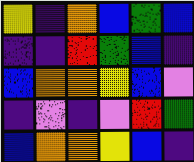[["yellow", "indigo", "orange", "blue", "green", "blue"], ["indigo", "indigo", "red", "green", "blue", "indigo"], ["blue", "orange", "orange", "yellow", "blue", "violet"], ["indigo", "violet", "indigo", "violet", "red", "green"], ["blue", "orange", "orange", "yellow", "blue", "indigo"]]